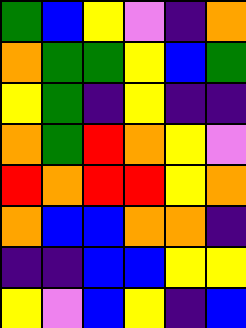[["green", "blue", "yellow", "violet", "indigo", "orange"], ["orange", "green", "green", "yellow", "blue", "green"], ["yellow", "green", "indigo", "yellow", "indigo", "indigo"], ["orange", "green", "red", "orange", "yellow", "violet"], ["red", "orange", "red", "red", "yellow", "orange"], ["orange", "blue", "blue", "orange", "orange", "indigo"], ["indigo", "indigo", "blue", "blue", "yellow", "yellow"], ["yellow", "violet", "blue", "yellow", "indigo", "blue"]]